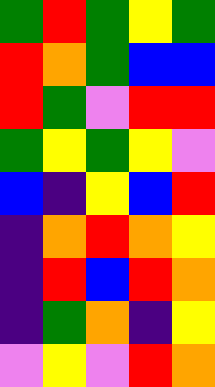[["green", "red", "green", "yellow", "green"], ["red", "orange", "green", "blue", "blue"], ["red", "green", "violet", "red", "red"], ["green", "yellow", "green", "yellow", "violet"], ["blue", "indigo", "yellow", "blue", "red"], ["indigo", "orange", "red", "orange", "yellow"], ["indigo", "red", "blue", "red", "orange"], ["indigo", "green", "orange", "indigo", "yellow"], ["violet", "yellow", "violet", "red", "orange"]]